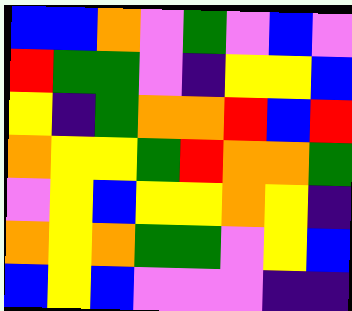[["blue", "blue", "orange", "violet", "green", "violet", "blue", "violet"], ["red", "green", "green", "violet", "indigo", "yellow", "yellow", "blue"], ["yellow", "indigo", "green", "orange", "orange", "red", "blue", "red"], ["orange", "yellow", "yellow", "green", "red", "orange", "orange", "green"], ["violet", "yellow", "blue", "yellow", "yellow", "orange", "yellow", "indigo"], ["orange", "yellow", "orange", "green", "green", "violet", "yellow", "blue"], ["blue", "yellow", "blue", "violet", "violet", "violet", "indigo", "indigo"]]